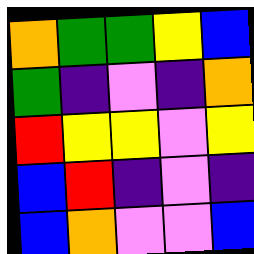[["orange", "green", "green", "yellow", "blue"], ["green", "indigo", "violet", "indigo", "orange"], ["red", "yellow", "yellow", "violet", "yellow"], ["blue", "red", "indigo", "violet", "indigo"], ["blue", "orange", "violet", "violet", "blue"]]